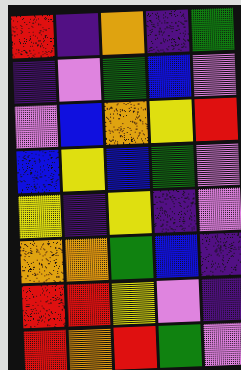[["red", "indigo", "orange", "indigo", "green"], ["indigo", "violet", "green", "blue", "violet"], ["violet", "blue", "orange", "yellow", "red"], ["blue", "yellow", "blue", "green", "violet"], ["yellow", "indigo", "yellow", "indigo", "violet"], ["orange", "orange", "green", "blue", "indigo"], ["red", "red", "yellow", "violet", "indigo"], ["red", "orange", "red", "green", "violet"]]